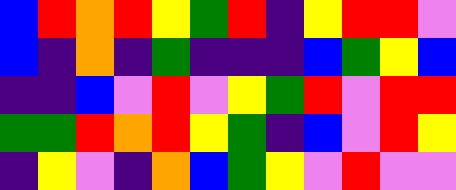[["blue", "red", "orange", "red", "yellow", "green", "red", "indigo", "yellow", "red", "red", "violet"], ["blue", "indigo", "orange", "indigo", "green", "indigo", "indigo", "indigo", "blue", "green", "yellow", "blue"], ["indigo", "indigo", "blue", "violet", "red", "violet", "yellow", "green", "red", "violet", "red", "red"], ["green", "green", "red", "orange", "red", "yellow", "green", "indigo", "blue", "violet", "red", "yellow"], ["indigo", "yellow", "violet", "indigo", "orange", "blue", "green", "yellow", "violet", "red", "violet", "violet"]]